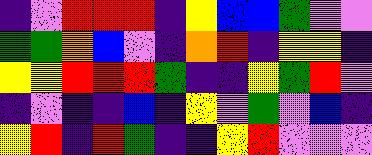[["indigo", "violet", "red", "red", "red", "indigo", "yellow", "blue", "blue", "green", "violet", "violet"], ["green", "green", "orange", "blue", "violet", "indigo", "orange", "red", "indigo", "yellow", "yellow", "indigo"], ["yellow", "yellow", "red", "red", "red", "green", "indigo", "indigo", "yellow", "green", "red", "violet"], ["indigo", "violet", "indigo", "indigo", "blue", "indigo", "yellow", "violet", "green", "violet", "blue", "indigo"], ["yellow", "red", "indigo", "red", "green", "indigo", "indigo", "yellow", "red", "violet", "violet", "violet"]]